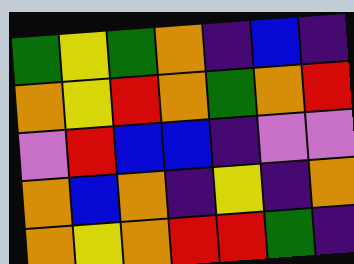[["green", "yellow", "green", "orange", "indigo", "blue", "indigo"], ["orange", "yellow", "red", "orange", "green", "orange", "red"], ["violet", "red", "blue", "blue", "indigo", "violet", "violet"], ["orange", "blue", "orange", "indigo", "yellow", "indigo", "orange"], ["orange", "yellow", "orange", "red", "red", "green", "indigo"]]